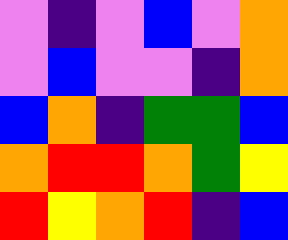[["violet", "indigo", "violet", "blue", "violet", "orange"], ["violet", "blue", "violet", "violet", "indigo", "orange"], ["blue", "orange", "indigo", "green", "green", "blue"], ["orange", "red", "red", "orange", "green", "yellow"], ["red", "yellow", "orange", "red", "indigo", "blue"]]